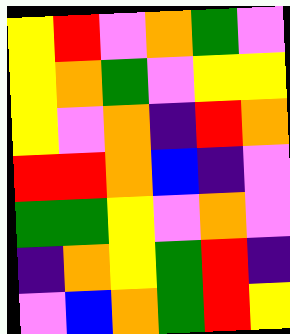[["yellow", "red", "violet", "orange", "green", "violet"], ["yellow", "orange", "green", "violet", "yellow", "yellow"], ["yellow", "violet", "orange", "indigo", "red", "orange"], ["red", "red", "orange", "blue", "indigo", "violet"], ["green", "green", "yellow", "violet", "orange", "violet"], ["indigo", "orange", "yellow", "green", "red", "indigo"], ["violet", "blue", "orange", "green", "red", "yellow"]]